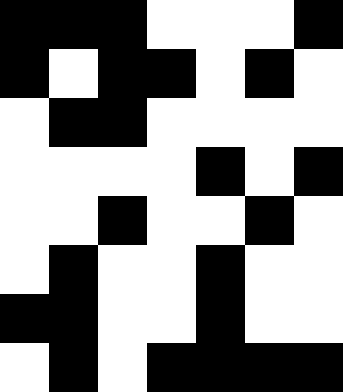[["black", "black", "black", "white", "white", "white", "black"], ["black", "white", "black", "black", "white", "black", "white"], ["white", "black", "black", "white", "white", "white", "white"], ["white", "white", "white", "white", "black", "white", "black"], ["white", "white", "black", "white", "white", "black", "white"], ["white", "black", "white", "white", "black", "white", "white"], ["black", "black", "white", "white", "black", "white", "white"], ["white", "black", "white", "black", "black", "black", "black"]]